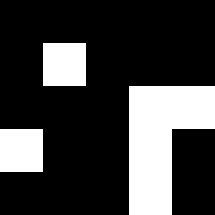[["black", "black", "black", "black", "black"], ["black", "white", "black", "black", "black"], ["black", "black", "black", "white", "white"], ["white", "black", "black", "white", "black"], ["black", "black", "black", "white", "black"]]